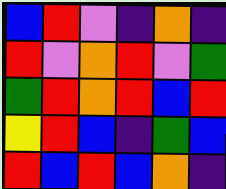[["blue", "red", "violet", "indigo", "orange", "indigo"], ["red", "violet", "orange", "red", "violet", "green"], ["green", "red", "orange", "red", "blue", "red"], ["yellow", "red", "blue", "indigo", "green", "blue"], ["red", "blue", "red", "blue", "orange", "indigo"]]